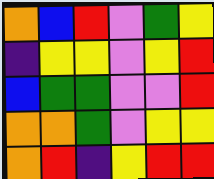[["orange", "blue", "red", "violet", "green", "yellow"], ["indigo", "yellow", "yellow", "violet", "yellow", "red"], ["blue", "green", "green", "violet", "violet", "red"], ["orange", "orange", "green", "violet", "yellow", "yellow"], ["orange", "red", "indigo", "yellow", "red", "red"]]